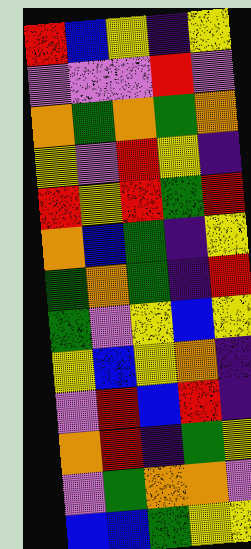[["red", "blue", "yellow", "indigo", "yellow"], ["violet", "violet", "violet", "red", "violet"], ["orange", "green", "orange", "green", "orange"], ["yellow", "violet", "red", "yellow", "indigo"], ["red", "yellow", "red", "green", "red"], ["orange", "blue", "green", "indigo", "yellow"], ["green", "orange", "green", "indigo", "red"], ["green", "violet", "yellow", "blue", "yellow"], ["yellow", "blue", "yellow", "orange", "indigo"], ["violet", "red", "blue", "red", "indigo"], ["orange", "red", "indigo", "green", "yellow"], ["violet", "green", "orange", "orange", "violet"], ["blue", "blue", "green", "yellow", "yellow"]]